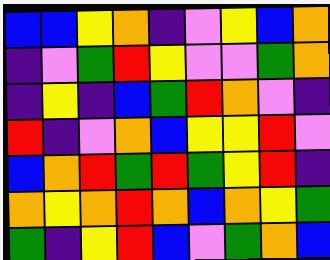[["blue", "blue", "yellow", "orange", "indigo", "violet", "yellow", "blue", "orange"], ["indigo", "violet", "green", "red", "yellow", "violet", "violet", "green", "orange"], ["indigo", "yellow", "indigo", "blue", "green", "red", "orange", "violet", "indigo"], ["red", "indigo", "violet", "orange", "blue", "yellow", "yellow", "red", "violet"], ["blue", "orange", "red", "green", "red", "green", "yellow", "red", "indigo"], ["orange", "yellow", "orange", "red", "orange", "blue", "orange", "yellow", "green"], ["green", "indigo", "yellow", "red", "blue", "violet", "green", "orange", "blue"]]